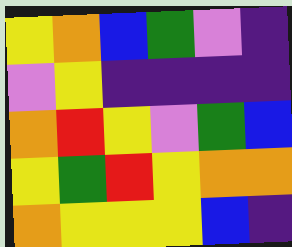[["yellow", "orange", "blue", "green", "violet", "indigo"], ["violet", "yellow", "indigo", "indigo", "indigo", "indigo"], ["orange", "red", "yellow", "violet", "green", "blue"], ["yellow", "green", "red", "yellow", "orange", "orange"], ["orange", "yellow", "yellow", "yellow", "blue", "indigo"]]